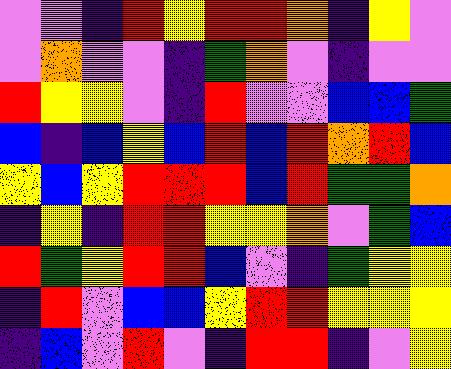[["violet", "violet", "indigo", "red", "yellow", "red", "red", "orange", "indigo", "yellow", "violet"], ["violet", "orange", "violet", "violet", "indigo", "green", "orange", "violet", "indigo", "violet", "violet"], ["red", "yellow", "yellow", "violet", "indigo", "red", "violet", "violet", "blue", "blue", "green"], ["blue", "indigo", "blue", "yellow", "blue", "red", "blue", "red", "orange", "red", "blue"], ["yellow", "blue", "yellow", "red", "red", "red", "blue", "red", "green", "green", "orange"], ["indigo", "yellow", "indigo", "red", "red", "yellow", "yellow", "orange", "violet", "green", "blue"], ["red", "green", "yellow", "red", "red", "blue", "violet", "indigo", "green", "yellow", "yellow"], ["indigo", "red", "violet", "blue", "blue", "yellow", "red", "red", "yellow", "yellow", "yellow"], ["indigo", "blue", "violet", "red", "violet", "indigo", "red", "red", "indigo", "violet", "yellow"]]